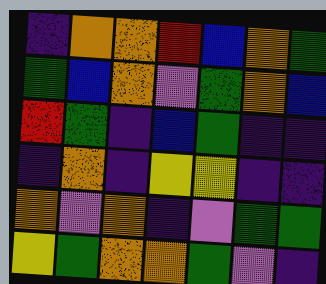[["indigo", "orange", "orange", "red", "blue", "orange", "green"], ["green", "blue", "orange", "violet", "green", "orange", "blue"], ["red", "green", "indigo", "blue", "green", "indigo", "indigo"], ["indigo", "orange", "indigo", "yellow", "yellow", "indigo", "indigo"], ["orange", "violet", "orange", "indigo", "violet", "green", "green"], ["yellow", "green", "orange", "orange", "green", "violet", "indigo"]]